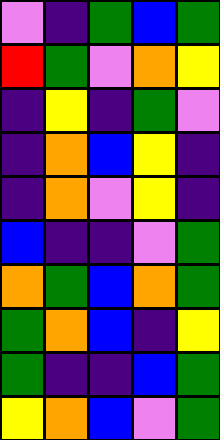[["violet", "indigo", "green", "blue", "green"], ["red", "green", "violet", "orange", "yellow"], ["indigo", "yellow", "indigo", "green", "violet"], ["indigo", "orange", "blue", "yellow", "indigo"], ["indigo", "orange", "violet", "yellow", "indigo"], ["blue", "indigo", "indigo", "violet", "green"], ["orange", "green", "blue", "orange", "green"], ["green", "orange", "blue", "indigo", "yellow"], ["green", "indigo", "indigo", "blue", "green"], ["yellow", "orange", "blue", "violet", "green"]]